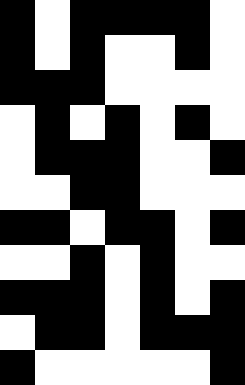[["black", "white", "black", "black", "black", "black", "white"], ["black", "white", "black", "white", "white", "black", "white"], ["black", "black", "black", "white", "white", "white", "white"], ["white", "black", "white", "black", "white", "black", "white"], ["white", "black", "black", "black", "white", "white", "black"], ["white", "white", "black", "black", "white", "white", "white"], ["black", "black", "white", "black", "black", "white", "black"], ["white", "white", "black", "white", "black", "white", "white"], ["black", "black", "black", "white", "black", "white", "black"], ["white", "black", "black", "white", "black", "black", "black"], ["black", "white", "white", "white", "white", "white", "black"]]